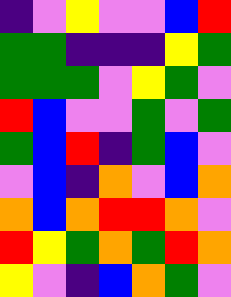[["indigo", "violet", "yellow", "violet", "violet", "blue", "red"], ["green", "green", "indigo", "indigo", "indigo", "yellow", "green"], ["green", "green", "green", "violet", "yellow", "green", "violet"], ["red", "blue", "violet", "violet", "green", "violet", "green"], ["green", "blue", "red", "indigo", "green", "blue", "violet"], ["violet", "blue", "indigo", "orange", "violet", "blue", "orange"], ["orange", "blue", "orange", "red", "red", "orange", "violet"], ["red", "yellow", "green", "orange", "green", "red", "orange"], ["yellow", "violet", "indigo", "blue", "orange", "green", "violet"]]